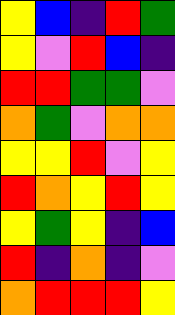[["yellow", "blue", "indigo", "red", "green"], ["yellow", "violet", "red", "blue", "indigo"], ["red", "red", "green", "green", "violet"], ["orange", "green", "violet", "orange", "orange"], ["yellow", "yellow", "red", "violet", "yellow"], ["red", "orange", "yellow", "red", "yellow"], ["yellow", "green", "yellow", "indigo", "blue"], ["red", "indigo", "orange", "indigo", "violet"], ["orange", "red", "red", "red", "yellow"]]